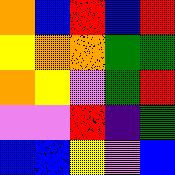[["orange", "blue", "red", "blue", "red"], ["yellow", "orange", "orange", "green", "green"], ["orange", "yellow", "violet", "green", "red"], ["violet", "violet", "red", "indigo", "green"], ["blue", "blue", "yellow", "violet", "blue"]]